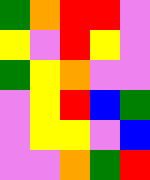[["green", "orange", "red", "red", "violet"], ["yellow", "violet", "red", "yellow", "violet"], ["green", "yellow", "orange", "violet", "violet"], ["violet", "yellow", "red", "blue", "green"], ["violet", "yellow", "yellow", "violet", "blue"], ["violet", "violet", "orange", "green", "red"]]